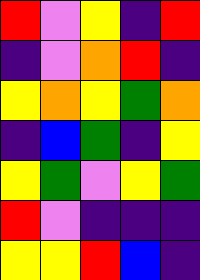[["red", "violet", "yellow", "indigo", "red"], ["indigo", "violet", "orange", "red", "indigo"], ["yellow", "orange", "yellow", "green", "orange"], ["indigo", "blue", "green", "indigo", "yellow"], ["yellow", "green", "violet", "yellow", "green"], ["red", "violet", "indigo", "indigo", "indigo"], ["yellow", "yellow", "red", "blue", "indigo"]]